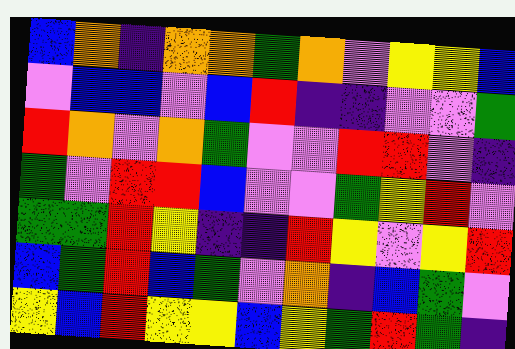[["blue", "orange", "indigo", "orange", "orange", "green", "orange", "violet", "yellow", "yellow", "blue"], ["violet", "blue", "blue", "violet", "blue", "red", "indigo", "indigo", "violet", "violet", "green"], ["red", "orange", "violet", "orange", "green", "violet", "violet", "red", "red", "violet", "indigo"], ["green", "violet", "red", "red", "blue", "violet", "violet", "green", "yellow", "red", "violet"], ["green", "green", "red", "yellow", "indigo", "indigo", "red", "yellow", "violet", "yellow", "red"], ["blue", "green", "red", "blue", "green", "violet", "orange", "indigo", "blue", "green", "violet"], ["yellow", "blue", "red", "yellow", "yellow", "blue", "yellow", "green", "red", "green", "indigo"]]